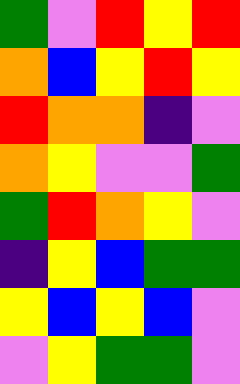[["green", "violet", "red", "yellow", "red"], ["orange", "blue", "yellow", "red", "yellow"], ["red", "orange", "orange", "indigo", "violet"], ["orange", "yellow", "violet", "violet", "green"], ["green", "red", "orange", "yellow", "violet"], ["indigo", "yellow", "blue", "green", "green"], ["yellow", "blue", "yellow", "blue", "violet"], ["violet", "yellow", "green", "green", "violet"]]